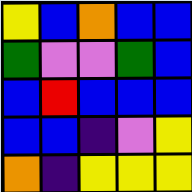[["yellow", "blue", "orange", "blue", "blue"], ["green", "violet", "violet", "green", "blue"], ["blue", "red", "blue", "blue", "blue"], ["blue", "blue", "indigo", "violet", "yellow"], ["orange", "indigo", "yellow", "yellow", "yellow"]]